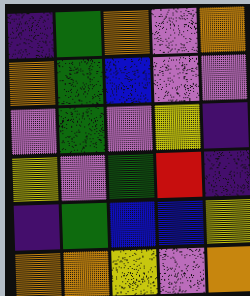[["indigo", "green", "orange", "violet", "orange"], ["orange", "green", "blue", "violet", "violet"], ["violet", "green", "violet", "yellow", "indigo"], ["yellow", "violet", "green", "red", "indigo"], ["indigo", "green", "blue", "blue", "yellow"], ["orange", "orange", "yellow", "violet", "orange"]]